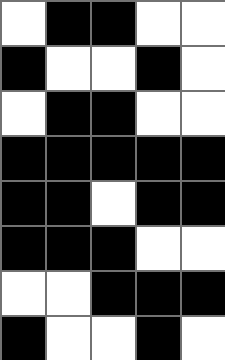[["white", "black", "black", "white", "white"], ["black", "white", "white", "black", "white"], ["white", "black", "black", "white", "white"], ["black", "black", "black", "black", "black"], ["black", "black", "white", "black", "black"], ["black", "black", "black", "white", "white"], ["white", "white", "black", "black", "black"], ["black", "white", "white", "black", "white"]]